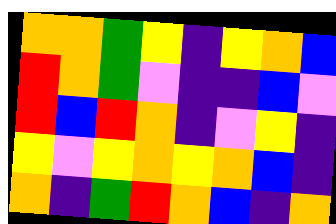[["orange", "orange", "green", "yellow", "indigo", "yellow", "orange", "blue"], ["red", "orange", "green", "violet", "indigo", "indigo", "blue", "violet"], ["red", "blue", "red", "orange", "indigo", "violet", "yellow", "indigo"], ["yellow", "violet", "yellow", "orange", "yellow", "orange", "blue", "indigo"], ["orange", "indigo", "green", "red", "orange", "blue", "indigo", "orange"]]